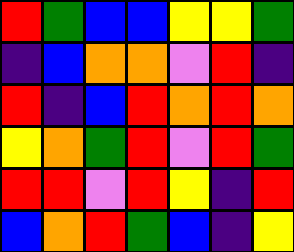[["red", "green", "blue", "blue", "yellow", "yellow", "green"], ["indigo", "blue", "orange", "orange", "violet", "red", "indigo"], ["red", "indigo", "blue", "red", "orange", "red", "orange"], ["yellow", "orange", "green", "red", "violet", "red", "green"], ["red", "red", "violet", "red", "yellow", "indigo", "red"], ["blue", "orange", "red", "green", "blue", "indigo", "yellow"]]